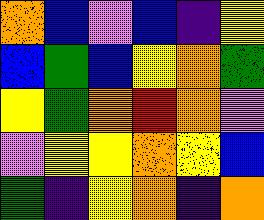[["orange", "blue", "violet", "blue", "indigo", "yellow"], ["blue", "green", "blue", "yellow", "orange", "green"], ["yellow", "green", "orange", "red", "orange", "violet"], ["violet", "yellow", "yellow", "orange", "yellow", "blue"], ["green", "indigo", "yellow", "orange", "indigo", "orange"]]